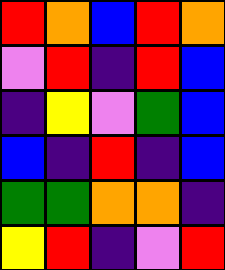[["red", "orange", "blue", "red", "orange"], ["violet", "red", "indigo", "red", "blue"], ["indigo", "yellow", "violet", "green", "blue"], ["blue", "indigo", "red", "indigo", "blue"], ["green", "green", "orange", "orange", "indigo"], ["yellow", "red", "indigo", "violet", "red"]]